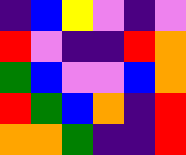[["indigo", "blue", "yellow", "violet", "indigo", "violet"], ["red", "violet", "indigo", "indigo", "red", "orange"], ["green", "blue", "violet", "violet", "blue", "orange"], ["red", "green", "blue", "orange", "indigo", "red"], ["orange", "orange", "green", "indigo", "indigo", "red"]]